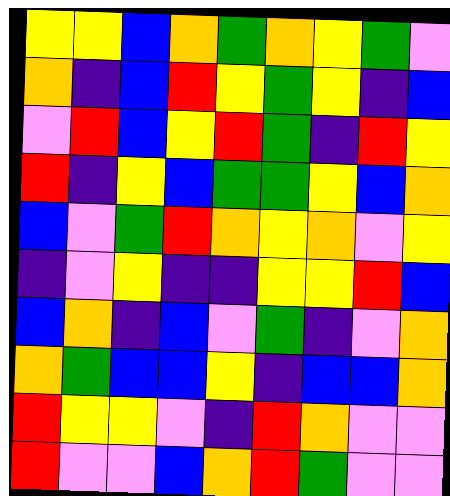[["yellow", "yellow", "blue", "orange", "green", "orange", "yellow", "green", "violet"], ["orange", "indigo", "blue", "red", "yellow", "green", "yellow", "indigo", "blue"], ["violet", "red", "blue", "yellow", "red", "green", "indigo", "red", "yellow"], ["red", "indigo", "yellow", "blue", "green", "green", "yellow", "blue", "orange"], ["blue", "violet", "green", "red", "orange", "yellow", "orange", "violet", "yellow"], ["indigo", "violet", "yellow", "indigo", "indigo", "yellow", "yellow", "red", "blue"], ["blue", "orange", "indigo", "blue", "violet", "green", "indigo", "violet", "orange"], ["orange", "green", "blue", "blue", "yellow", "indigo", "blue", "blue", "orange"], ["red", "yellow", "yellow", "violet", "indigo", "red", "orange", "violet", "violet"], ["red", "violet", "violet", "blue", "orange", "red", "green", "violet", "violet"]]